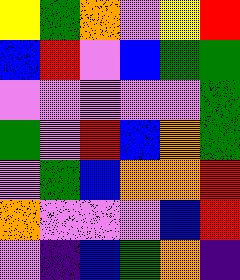[["yellow", "green", "orange", "violet", "yellow", "red"], ["blue", "red", "violet", "blue", "green", "green"], ["violet", "violet", "violet", "violet", "violet", "green"], ["green", "violet", "red", "blue", "orange", "green"], ["violet", "green", "blue", "orange", "orange", "red"], ["orange", "violet", "violet", "violet", "blue", "red"], ["violet", "indigo", "blue", "green", "orange", "indigo"]]